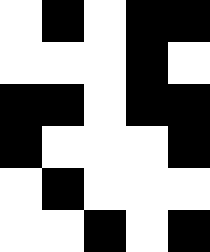[["white", "black", "white", "black", "black"], ["white", "white", "white", "black", "white"], ["black", "black", "white", "black", "black"], ["black", "white", "white", "white", "black"], ["white", "black", "white", "white", "white"], ["white", "white", "black", "white", "black"]]